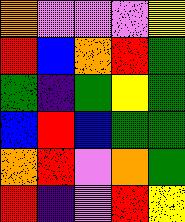[["orange", "violet", "violet", "violet", "yellow"], ["red", "blue", "orange", "red", "green"], ["green", "indigo", "green", "yellow", "green"], ["blue", "red", "blue", "green", "green"], ["orange", "red", "violet", "orange", "green"], ["red", "indigo", "violet", "red", "yellow"]]